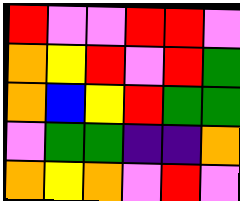[["red", "violet", "violet", "red", "red", "violet"], ["orange", "yellow", "red", "violet", "red", "green"], ["orange", "blue", "yellow", "red", "green", "green"], ["violet", "green", "green", "indigo", "indigo", "orange"], ["orange", "yellow", "orange", "violet", "red", "violet"]]